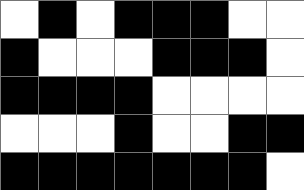[["white", "black", "white", "black", "black", "black", "white", "white"], ["black", "white", "white", "white", "black", "black", "black", "white"], ["black", "black", "black", "black", "white", "white", "white", "white"], ["white", "white", "white", "black", "white", "white", "black", "black"], ["black", "black", "black", "black", "black", "black", "black", "white"]]